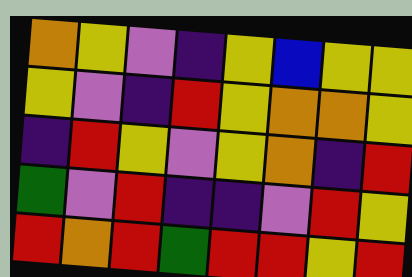[["orange", "yellow", "violet", "indigo", "yellow", "blue", "yellow", "yellow"], ["yellow", "violet", "indigo", "red", "yellow", "orange", "orange", "yellow"], ["indigo", "red", "yellow", "violet", "yellow", "orange", "indigo", "red"], ["green", "violet", "red", "indigo", "indigo", "violet", "red", "yellow"], ["red", "orange", "red", "green", "red", "red", "yellow", "red"]]